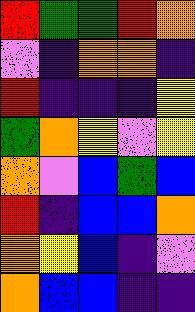[["red", "green", "green", "red", "orange"], ["violet", "indigo", "orange", "orange", "indigo"], ["red", "indigo", "indigo", "indigo", "yellow"], ["green", "orange", "yellow", "violet", "yellow"], ["orange", "violet", "blue", "green", "blue"], ["red", "indigo", "blue", "blue", "orange"], ["orange", "yellow", "blue", "indigo", "violet"], ["orange", "blue", "blue", "indigo", "indigo"]]